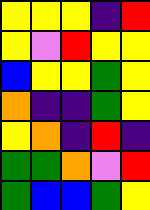[["yellow", "yellow", "yellow", "indigo", "red"], ["yellow", "violet", "red", "yellow", "yellow"], ["blue", "yellow", "yellow", "green", "yellow"], ["orange", "indigo", "indigo", "green", "yellow"], ["yellow", "orange", "indigo", "red", "indigo"], ["green", "green", "orange", "violet", "red"], ["green", "blue", "blue", "green", "yellow"]]